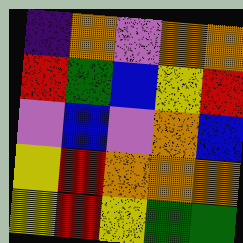[["indigo", "orange", "violet", "orange", "orange"], ["red", "green", "blue", "yellow", "red"], ["violet", "blue", "violet", "orange", "blue"], ["yellow", "red", "orange", "orange", "orange"], ["yellow", "red", "yellow", "green", "green"]]